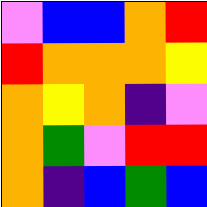[["violet", "blue", "blue", "orange", "red"], ["red", "orange", "orange", "orange", "yellow"], ["orange", "yellow", "orange", "indigo", "violet"], ["orange", "green", "violet", "red", "red"], ["orange", "indigo", "blue", "green", "blue"]]